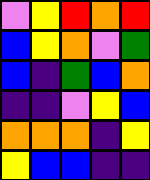[["violet", "yellow", "red", "orange", "red"], ["blue", "yellow", "orange", "violet", "green"], ["blue", "indigo", "green", "blue", "orange"], ["indigo", "indigo", "violet", "yellow", "blue"], ["orange", "orange", "orange", "indigo", "yellow"], ["yellow", "blue", "blue", "indigo", "indigo"]]